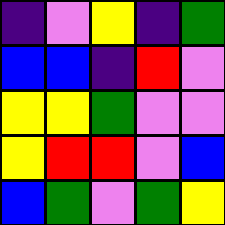[["indigo", "violet", "yellow", "indigo", "green"], ["blue", "blue", "indigo", "red", "violet"], ["yellow", "yellow", "green", "violet", "violet"], ["yellow", "red", "red", "violet", "blue"], ["blue", "green", "violet", "green", "yellow"]]